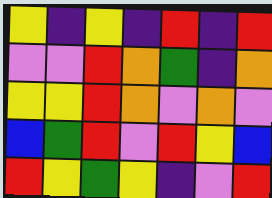[["yellow", "indigo", "yellow", "indigo", "red", "indigo", "red"], ["violet", "violet", "red", "orange", "green", "indigo", "orange"], ["yellow", "yellow", "red", "orange", "violet", "orange", "violet"], ["blue", "green", "red", "violet", "red", "yellow", "blue"], ["red", "yellow", "green", "yellow", "indigo", "violet", "red"]]